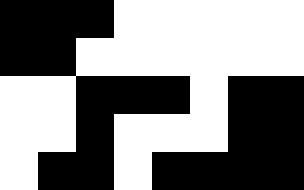[["black", "black", "black", "white", "white", "white", "white", "white"], ["black", "black", "white", "white", "white", "white", "white", "white"], ["white", "white", "black", "black", "black", "white", "black", "black"], ["white", "white", "black", "white", "white", "white", "black", "black"], ["white", "black", "black", "white", "black", "black", "black", "black"]]